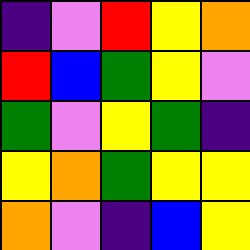[["indigo", "violet", "red", "yellow", "orange"], ["red", "blue", "green", "yellow", "violet"], ["green", "violet", "yellow", "green", "indigo"], ["yellow", "orange", "green", "yellow", "yellow"], ["orange", "violet", "indigo", "blue", "yellow"]]